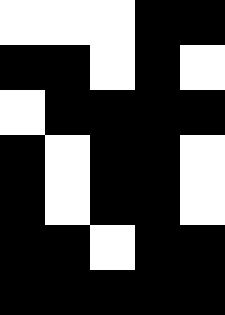[["white", "white", "white", "black", "black"], ["black", "black", "white", "black", "white"], ["white", "black", "black", "black", "black"], ["black", "white", "black", "black", "white"], ["black", "white", "black", "black", "white"], ["black", "black", "white", "black", "black"], ["black", "black", "black", "black", "black"]]